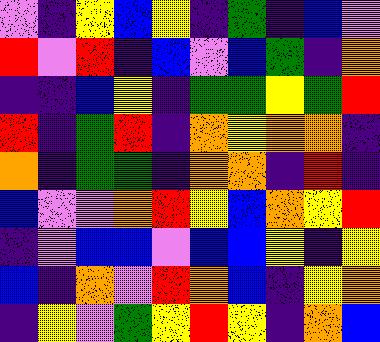[["violet", "indigo", "yellow", "blue", "yellow", "indigo", "green", "indigo", "blue", "violet"], ["red", "violet", "red", "indigo", "blue", "violet", "blue", "green", "indigo", "orange"], ["indigo", "indigo", "blue", "yellow", "indigo", "green", "green", "yellow", "green", "red"], ["red", "indigo", "green", "red", "indigo", "orange", "yellow", "orange", "orange", "indigo"], ["orange", "indigo", "green", "green", "indigo", "orange", "orange", "indigo", "red", "indigo"], ["blue", "violet", "violet", "orange", "red", "yellow", "blue", "orange", "yellow", "red"], ["indigo", "violet", "blue", "blue", "violet", "blue", "blue", "yellow", "indigo", "yellow"], ["blue", "indigo", "orange", "violet", "red", "orange", "blue", "indigo", "yellow", "orange"], ["indigo", "yellow", "violet", "green", "yellow", "red", "yellow", "indigo", "orange", "blue"]]